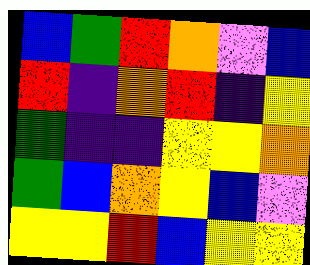[["blue", "green", "red", "orange", "violet", "blue"], ["red", "indigo", "orange", "red", "indigo", "yellow"], ["green", "indigo", "indigo", "yellow", "yellow", "orange"], ["green", "blue", "orange", "yellow", "blue", "violet"], ["yellow", "yellow", "red", "blue", "yellow", "yellow"]]